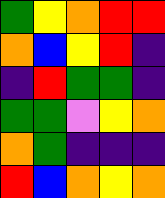[["green", "yellow", "orange", "red", "red"], ["orange", "blue", "yellow", "red", "indigo"], ["indigo", "red", "green", "green", "indigo"], ["green", "green", "violet", "yellow", "orange"], ["orange", "green", "indigo", "indigo", "indigo"], ["red", "blue", "orange", "yellow", "orange"]]